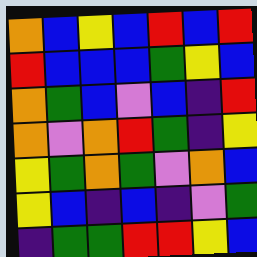[["orange", "blue", "yellow", "blue", "red", "blue", "red"], ["red", "blue", "blue", "blue", "green", "yellow", "blue"], ["orange", "green", "blue", "violet", "blue", "indigo", "red"], ["orange", "violet", "orange", "red", "green", "indigo", "yellow"], ["yellow", "green", "orange", "green", "violet", "orange", "blue"], ["yellow", "blue", "indigo", "blue", "indigo", "violet", "green"], ["indigo", "green", "green", "red", "red", "yellow", "blue"]]